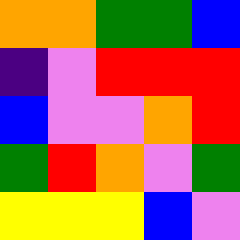[["orange", "orange", "green", "green", "blue"], ["indigo", "violet", "red", "red", "red"], ["blue", "violet", "violet", "orange", "red"], ["green", "red", "orange", "violet", "green"], ["yellow", "yellow", "yellow", "blue", "violet"]]